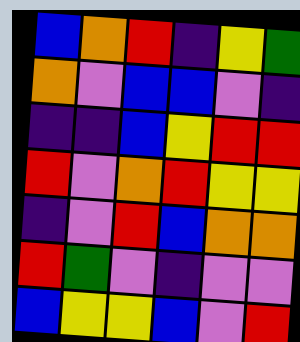[["blue", "orange", "red", "indigo", "yellow", "green"], ["orange", "violet", "blue", "blue", "violet", "indigo"], ["indigo", "indigo", "blue", "yellow", "red", "red"], ["red", "violet", "orange", "red", "yellow", "yellow"], ["indigo", "violet", "red", "blue", "orange", "orange"], ["red", "green", "violet", "indigo", "violet", "violet"], ["blue", "yellow", "yellow", "blue", "violet", "red"]]